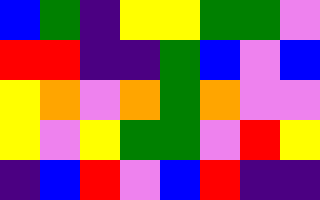[["blue", "green", "indigo", "yellow", "yellow", "green", "green", "violet"], ["red", "red", "indigo", "indigo", "green", "blue", "violet", "blue"], ["yellow", "orange", "violet", "orange", "green", "orange", "violet", "violet"], ["yellow", "violet", "yellow", "green", "green", "violet", "red", "yellow"], ["indigo", "blue", "red", "violet", "blue", "red", "indigo", "indigo"]]